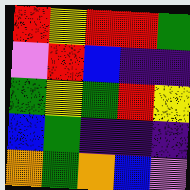[["red", "yellow", "red", "red", "green"], ["violet", "red", "blue", "indigo", "indigo"], ["green", "yellow", "green", "red", "yellow"], ["blue", "green", "indigo", "indigo", "indigo"], ["orange", "green", "orange", "blue", "violet"]]